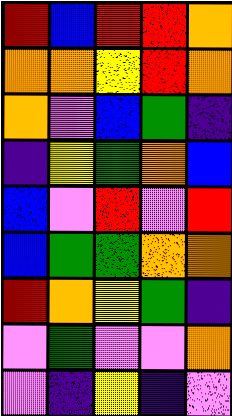[["red", "blue", "red", "red", "orange"], ["orange", "orange", "yellow", "red", "orange"], ["orange", "violet", "blue", "green", "indigo"], ["indigo", "yellow", "green", "orange", "blue"], ["blue", "violet", "red", "violet", "red"], ["blue", "green", "green", "orange", "orange"], ["red", "orange", "yellow", "green", "indigo"], ["violet", "green", "violet", "violet", "orange"], ["violet", "indigo", "yellow", "indigo", "violet"]]